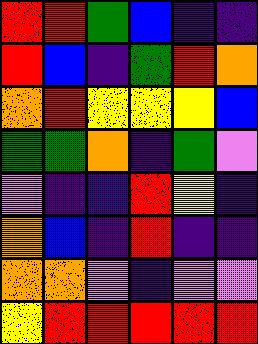[["red", "red", "green", "blue", "indigo", "indigo"], ["red", "blue", "indigo", "green", "red", "orange"], ["orange", "red", "yellow", "yellow", "yellow", "blue"], ["green", "green", "orange", "indigo", "green", "violet"], ["violet", "indigo", "indigo", "red", "yellow", "indigo"], ["orange", "blue", "indigo", "red", "indigo", "indigo"], ["orange", "orange", "violet", "indigo", "violet", "violet"], ["yellow", "red", "red", "red", "red", "red"]]